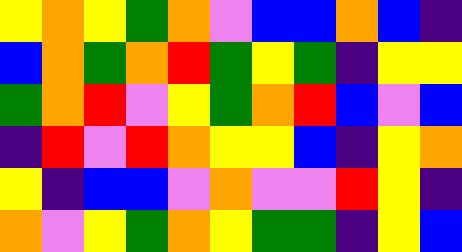[["yellow", "orange", "yellow", "green", "orange", "violet", "blue", "blue", "orange", "blue", "indigo"], ["blue", "orange", "green", "orange", "red", "green", "yellow", "green", "indigo", "yellow", "yellow"], ["green", "orange", "red", "violet", "yellow", "green", "orange", "red", "blue", "violet", "blue"], ["indigo", "red", "violet", "red", "orange", "yellow", "yellow", "blue", "indigo", "yellow", "orange"], ["yellow", "indigo", "blue", "blue", "violet", "orange", "violet", "violet", "red", "yellow", "indigo"], ["orange", "violet", "yellow", "green", "orange", "yellow", "green", "green", "indigo", "yellow", "blue"]]